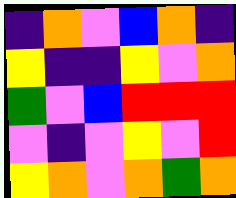[["indigo", "orange", "violet", "blue", "orange", "indigo"], ["yellow", "indigo", "indigo", "yellow", "violet", "orange"], ["green", "violet", "blue", "red", "red", "red"], ["violet", "indigo", "violet", "yellow", "violet", "red"], ["yellow", "orange", "violet", "orange", "green", "orange"]]